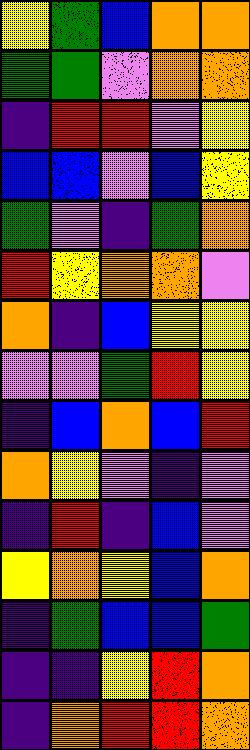[["yellow", "green", "blue", "orange", "orange"], ["green", "green", "violet", "orange", "orange"], ["indigo", "red", "red", "violet", "yellow"], ["blue", "blue", "violet", "blue", "yellow"], ["green", "violet", "indigo", "green", "orange"], ["red", "yellow", "orange", "orange", "violet"], ["orange", "indigo", "blue", "yellow", "yellow"], ["violet", "violet", "green", "red", "yellow"], ["indigo", "blue", "orange", "blue", "red"], ["orange", "yellow", "violet", "indigo", "violet"], ["indigo", "red", "indigo", "blue", "violet"], ["yellow", "orange", "yellow", "blue", "orange"], ["indigo", "green", "blue", "blue", "green"], ["indigo", "indigo", "yellow", "red", "orange"], ["indigo", "orange", "red", "red", "orange"]]